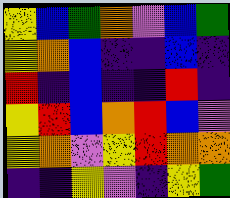[["yellow", "blue", "green", "orange", "violet", "blue", "green"], ["yellow", "orange", "blue", "indigo", "indigo", "blue", "indigo"], ["red", "indigo", "blue", "indigo", "indigo", "red", "indigo"], ["yellow", "red", "blue", "orange", "red", "blue", "violet"], ["yellow", "orange", "violet", "yellow", "red", "orange", "orange"], ["indigo", "indigo", "yellow", "violet", "indigo", "yellow", "green"]]